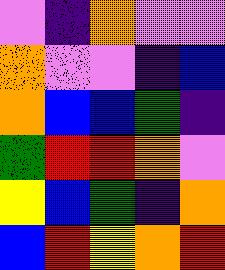[["violet", "indigo", "orange", "violet", "violet"], ["orange", "violet", "violet", "indigo", "blue"], ["orange", "blue", "blue", "green", "indigo"], ["green", "red", "red", "orange", "violet"], ["yellow", "blue", "green", "indigo", "orange"], ["blue", "red", "yellow", "orange", "red"]]